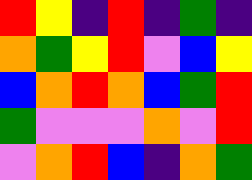[["red", "yellow", "indigo", "red", "indigo", "green", "indigo"], ["orange", "green", "yellow", "red", "violet", "blue", "yellow"], ["blue", "orange", "red", "orange", "blue", "green", "red"], ["green", "violet", "violet", "violet", "orange", "violet", "red"], ["violet", "orange", "red", "blue", "indigo", "orange", "green"]]